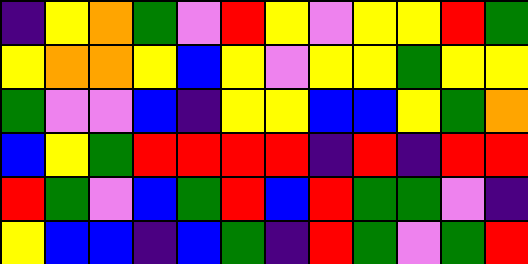[["indigo", "yellow", "orange", "green", "violet", "red", "yellow", "violet", "yellow", "yellow", "red", "green"], ["yellow", "orange", "orange", "yellow", "blue", "yellow", "violet", "yellow", "yellow", "green", "yellow", "yellow"], ["green", "violet", "violet", "blue", "indigo", "yellow", "yellow", "blue", "blue", "yellow", "green", "orange"], ["blue", "yellow", "green", "red", "red", "red", "red", "indigo", "red", "indigo", "red", "red"], ["red", "green", "violet", "blue", "green", "red", "blue", "red", "green", "green", "violet", "indigo"], ["yellow", "blue", "blue", "indigo", "blue", "green", "indigo", "red", "green", "violet", "green", "red"]]